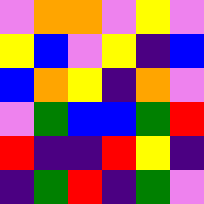[["violet", "orange", "orange", "violet", "yellow", "violet"], ["yellow", "blue", "violet", "yellow", "indigo", "blue"], ["blue", "orange", "yellow", "indigo", "orange", "violet"], ["violet", "green", "blue", "blue", "green", "red"], ["red", "indigo", "indigo", "red", "yellow", "indigo"], ["indigo", "green", "red", "indigo", "green", "violet"]]